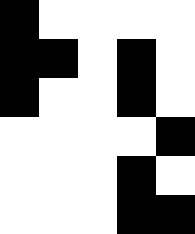[["black", "white", "white", "white", "white"], ["black", "black", "white", "black", "white"], ["black", "white", "white", "black", "white"], ["white", "white", "white", "white", "black"], ["white", "white", "white", "black", "white"], ["white", "white", "white", "black", "black"]]